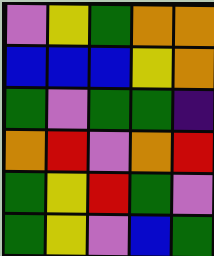[["violet", "yellow", "green", "orange", "orange"], ["blue", "blue", "blue", "yellow", "orange"], ["green", "violet", "green", "green", "indigo"], ["orange", "red", "violet", "orange", "red"], ["green", "yellow", "red", "green", "violet"], ["green", "yellow", "violet", "blue", "green"]]